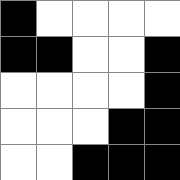[["black", "white", "white", "white", "white"], ["black", "black", "white", "white", "black"], ["white", "white", "white", "white", "black"], ["white", "white", "white", "black", "black"], ["white", "white", "black", "black", "black"]]